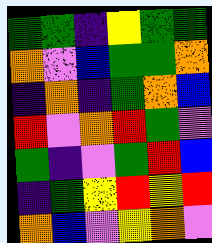[["green", "green", "indigo", "yellow", "green", "green"], ["orange", "violet", "blue", "green", "green", "orange"], ["indigo", "orange", "indigo", "green", "orange", "blue"], ["red", "violet", "orange", "red", "green", "violet"], ["green", "indigo", "violet", "green", "red", "blue"], ["indigo", "green", "yellow", "red", "yellow", "red"], ["orange", "blue", "violet", "yellow", "orange", "violet"]]